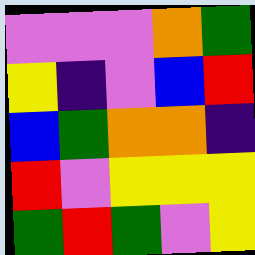[["violet", "violet", "violet", "orange", "green"], ["yellow", "indigo", "violet", "blue", "red"], ["blue", "green", "orange", "orange", "indigo"], ["red", "violet", "yellow", "yellow", "yellow"], ["green", "red", "green", "violet", "yellow"]]